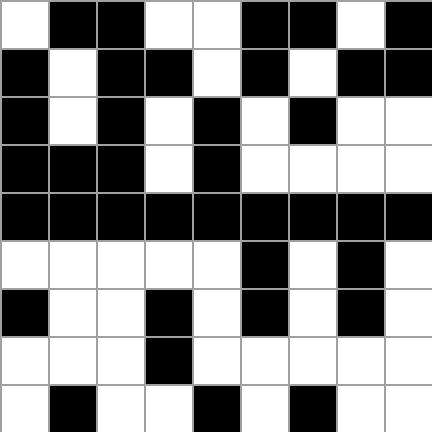[["white", "black", "black", "white", "white", "black", "black", "white", "black"], ["black", "white", "black", "black", "white", "black", "white", "black", "black"], ["black", "white", "black", "white", "black", "white", "black", "white", "white"], ["black", "black", "black", "white", "black", "white", "white", "white", "white"], ["black", "black", "black", "black", "black", "black", "black", "black", "black"], ["white", "white", "white", "white", "white", "black", "white", "black", "white"], ["black", "white", "white", "black", "white", "black", "white", "black", "white"], ["white", "white", "white", "black", "white", "white", "white", "white", "white"], ["white", "black", "white", "white", "black", "white", "black", "white", "white"]]